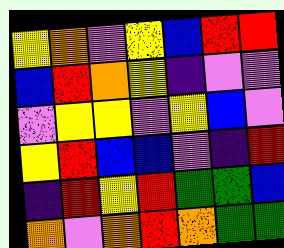[["yellow", "orange", "violet", "yellow", "blue", "red", "red"], ["blue", "red", "orange", "yellow", "indigo", "violet", "violet"], ["violet", "yellow", "yellow", "violet", "yellow", "blue", "violet"], ["yellow", "red", "blue", "blue", "violet", "indigo", "red"], ["indigo", "red", "yellow", "red", "green", "green", "blue"], ["orange", "violet", "orange", "red", "orange", "green", "green"]]